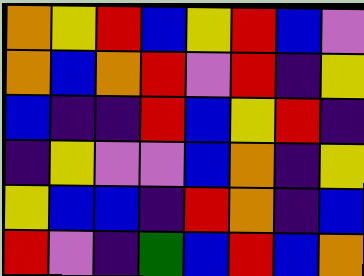[["orange", "yellow", "red", "blue", "yellow", "red", "blue", "violet"], ["orange", "blue", "orange", "red", "violet", "red", "indigo", "yellow"], ["blue", "indigo", "indigo", "red", "blue", "yellow", "red", "indigo"], ["indigo", "yellow", "violet", "violet", "blue", "orange", "indigo", "yellow"], ["yellow", "blue", "blue", "indigo", "red", "orange", "indigo", "blue"], ["red", "violet", "indigo", "green", "blue", "red", "blue", "orange"]]